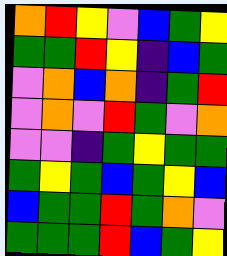[["orange", "red", "yellow", "violet", "blue", "green", "yellow"], ["green", "green", "red", "yellow", "indigo", "blue", "green"], ["violet", "orange", "blue", "orange", "indigo", "green", "red"], ["violet", "orange", "violet", "red", "green", "violet", "orange"], ["violet", "violet", "indigo", "green", "yellow", "green", "green"], ["green", "yellow", "green", "blue", "green", "yellow", "blue"], ["blue", "green", "green", "red", "green", "orange", "violet"], ["green", "green", "green", "red", "blue", "green", "yellow"]]